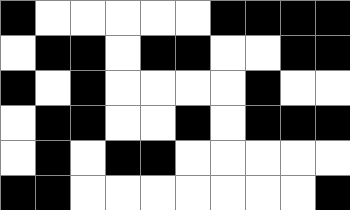[["black", "white", "white", "white", "white", "white", "black", "black", "black", "black"], ["white", "black", "black", "white", "black", "black", "white", "white", "black", "black"], ["black", "white", "black", "white", "white", "white", "white", "black", "white", "white"], ["white", "black", "black", "white", "white", "black", "white", "black", "black", "black"], ["white", "black", "white", "black", "black", "white", "white", "white", "white", "white"], ["black", "black", "white", "white", "white", "white", "white", "white", "white", "black"]]